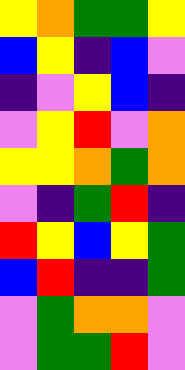[["yellow", "orange", "green", "green", "yellow"], ["blue", "yellow", "indigo", "blue", "violet"], ["indigo", "violet", "yellow", "blue", "indigo"], ["violet", "yellow", "red", "violet", "orange"], ["yellow", "yellow", "orange", "green", "orange"], ["violet", "indigo", "green", "red", "indigo"], ["red", "yellow", "blue", "yellow", "green"], ["blue", "red", "indigo", "indigo", "green"], ["violet", "green", "orange", "orange", "violet"], ["violet", "green", "green", "red", "violet"]]